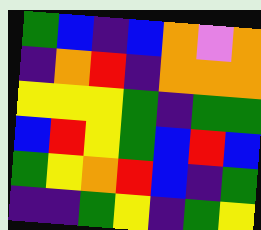[["green", "blue", "indigo", "blue", "orange", "violet", "orange"], ["indigo", "orange", "red", "indigo", "orange", "orange", "orange"], ["yellow", "yellow", "yellow", "green", "indigo", "green", "green"], ["blue", "red", "yellow", "green", "blue", "red", "blue"], ["green", "yellow", "orange", "red", "blue", "indigo", "green"], ["indigo", "indigo", "green", "yellow", "indigo", "green", "yellow"]]